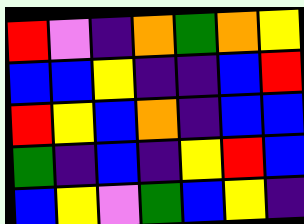[["red", "violet", "indigo", "orange", "green", "orange", "yellow"], ["blue", "blue", "yellow", "indigo", "indigo", "blue", "red"], ["red", "yellow", "blue", "orange", "indigo", "blue", "blue"], ["green", "indigo", "blue", "indigo", "yellow", "red", "blue"], ["blue", "yellow", "violet", "green", "blue", "yellow", "indigo"]]